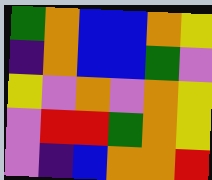[["green", "orange", "blue", "blue", "orange", "yellow"], ["indigo", "orange", "blue", "blue", "green", "violet"], ["yellow", "violet", "orange", "violet", "orange", "yellow"], ["violet", "red", "red", "green", "orange", "yellow"], ["violet", "indigo", "blue", "orange", "orange", "red"]]